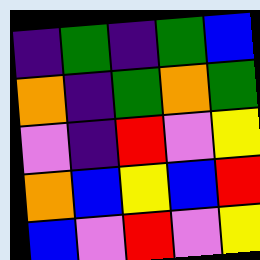[["indigo", "green", "indigo", "green", "blue"], ["orange", "indigo", "green", "orange", "green"], ["violet", "indigo", "red", "violet", "yellow"], ["orange", "blue", "yellow", "blue", "red"], ["blue", "violet", "red", "violet", "yellow"]]